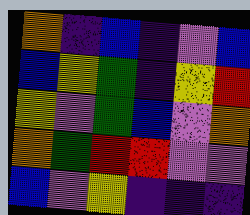[["orange", "indigo", "blue", "indigo", "violet", "blue"], ["blue", "yellow", "green", "indigo", "yellow", "red"], ["yellow", "violet", "green", "blue", "violet", "orange"], ["orange", "green", "red", "red", "violet", "violet"], ["blue", "violet", "yellow", "indigo", "indigo", "indigo"]]